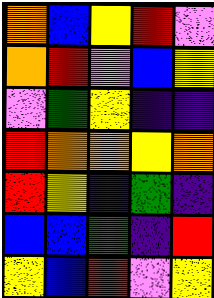[["orange", "blue", "yellow", "red", "violet"], ["orange", "red", "violet", "blue", "yellow"], ["violet", "green", "yellow", "indigo", "indigo"], ["red", "orange", "orange", "yellow", "orange"], ["red", "yellow", "indigo", "green", "indigo"], ["blue", "blue", "green", "indigo", "red"], ["yellow", "blue", "red", "violet", "yellow"]]